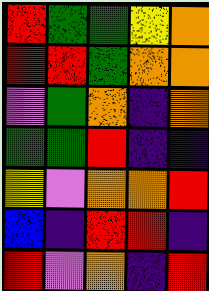[["red", "green", "green", "yellow", "orange"], ["red", "red", "green", "orange", "orange"], ["violet", "green", "orange", "indigo", "orange"], ["green", "green", "red", "indigo", "indigo"], ["yellow", "violet", "orange", "orange", "red"], ["blue", "indigo", "red", "red", "indigo"], ["red", "violet", "orange", "indigo", "red"]]